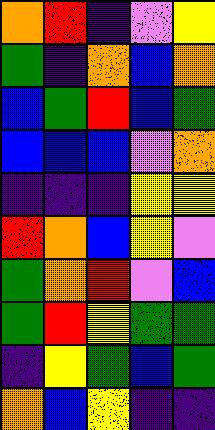[["orange", "red", "indigo", "violet", "yellow"], ["green", "indigo", "orange", "blue", "orange"], ["blue", "green", "red", "blue", "green"], ["blue", "blue", "blue", "violet", "orange"], ["indigo", "indigo", "indigo", "yellow", "yellow"], ["red", "orange", "blue", "yellow", "violet"], ["green", "orange", "red", "violet", "blue"], ["green", "red", "yellow", "green", "green"], ["indigo", "yellow", "green", "blue", "green"], ["orange", "blue", "yellow", "indigo", "indigo"]]